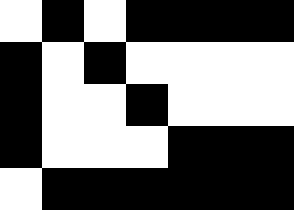[["white", "black", "white", "black", "black", "black", "black"], ["black", "white", "black", "white", "white", "white", "white"], ["black", "white", "white", "black", "white", "white", "white"], ["black", "white", "white", "white", "black", "black", "black"], ["white", "black", "black", "black", "black", "black", "black"]]